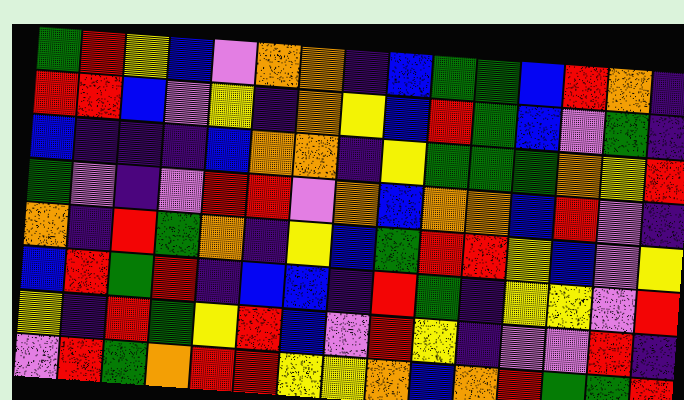[["green", "red", "yellow", "blue", "violet", "orange", "orange", "indigo", "blue", "green", "green", "blue", "red", "orange", "indigo"], ["red", "red", "blue", "violet", "yellow", "indigo", "orange", "yellow", "blue", "red", "green", "blue", "violet", "green", "indigo"], ["blue", "indigo", "indigo", "indigo", "blue", "orange", "orange", "indigo", "yellow", "green", "green", "green", "orange", "yellow", "red"], ["green", "violet", "indigo", "violet", "red", "red", "violet", "orange", "blue", "orange", "orange", "blue", "red", "violet", "indigo"], ["orange", "indigo", "red", "green", "orange", "indigo", "yellow", "blue", "green", "red", "red", "yellow", "blue", "violet", "yellow"], ["blue", "red", "green", "red", "indigo", "blue", "blue", "indigo", "red", "green", "indigo", "yellow", "yellow", "violet", "red"], ["yellow", "indigo", "red", "green", "yellow", "red", "blue", "violet", "red", "yellow", "indigo", "violet", "violet", "red", "indigo"], ["violet", "red", "green", "orange", "red", "red", "yellow", "yellow", "orange", "blue", "orange", "red", "green", "green", "red"]]